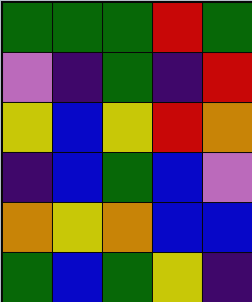[["green", "green", "green", "red", "green"], ["violet", "indigo", "green", "indigo", "red"], ["yellow", "blue", "yellow", "red", "orange"], ["indigo", "blue", "green", "blue", "violet"], ["orange", "yellow", "orange", "blue", "blue"], ["green", "blue", "green", "yellow", "indigo"]]